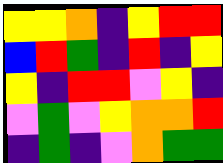[["yellow", "yellow", "orange", "indigo", "yellow", "red", "red"], ["blue", "red", "green", "indigo", "red", "indigo", "yellow"], ["yellow", "indigo", "red", "red", "violet", "yellow", "indigo"], ["violet", "green", "violet", "yellow", "orange", "orange", "red"], ["indigo", "green", "indigo", "violet", "orange", "green", "green"]]